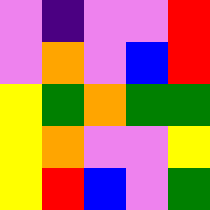[["violet", "indigo", "violet", "violet", "red"], ["violet", "orange", "violet", "blue", "red"], ["yellow", "green", "orange", "green", "green"], ["yellow", "orange", "violet", "violet", "yellow"], ["yellow", "red", "blue", "violet", "green"]]